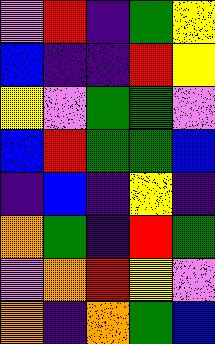[["violet", "red", "indigo", "green", "yellow"], ["blue", "indigo", "indigo", "red", "yellow"], ["yellow", "violet", "green", "green", "violet"], ["blue", "red", "green", "green", "blue"], ["indigo", "blue", "indigo", "yellow", "indigo"], ["orange", "green", "indigo", "red", "green"], ["violet", "orange", "red", "yellow", "violet"], ["orange", "indigo", "orange", "green", "blue"]]